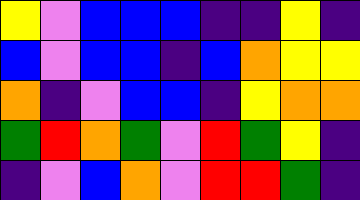[["yellow", "violet", "blue", "blue", "blue", "indigo", "indigo", "yellow", "indigo"], ["blue", "violet", "blue", "blue", "indigo", "blue", "orange", "yellow", "yellow"], ["orange", "indigo", "violet", "blue", "blue", "indigo", "yellow", "orange", "orange"], ["green", "red", "orange", "green", "violet", "red", "green", "yellow", "indigo"], ["indigo", "violet", "blue", "orange", "violet", "red", "red", "green", "indigo"]]